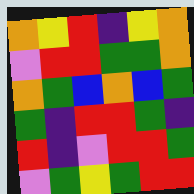[["orange", "yellow", "red", "indigo", "yellow", "orange"], ["violet", "red", "red", "green", "green", "orange"], ["orange", "green", "blue", "orange", "blue", "green"], ["green", "indigo", "red", "red", "green", "indigo"], ["red", "indigo", "violet", "red", "red", "green"], ["violet", "green", "yellow", "green", "red", "red"]]